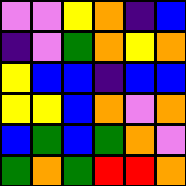[["violet", "violet", "yellow", "orange", "indigo", "blue"], ["indigo", "violet", "green", "orange", "yellow", "orange"], ["yellow", "blue", "blue", "indigo", "blue", "blue"], ["yellow", "yellow", "blue", "orange", "violet", "orange"], ["blue", "green", "blue", "green", "orange", "violet"], ["green", "orange", "green", "red", "red", "orange"]]